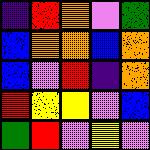[["indigo", "red", "orange", "violet", "green"], ["blue", "orange", "orange", "blue", "orange"], ["blue", "violet", "red", "indigo", "orange"], ["red", "yellow", "yellow", "violet", "blue"], ["green", "red", "violet", "yellow", "violet"]]